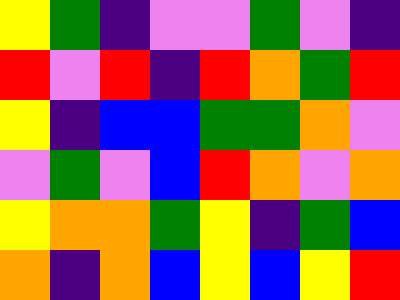[["yellow", "green", "indigo", "violet", "violet", "green", "violet", "indigo"], ["red", "violet", "red", "indigo", "red", "orange", "green", "red"], ["yellow", "indigo", "blue", "blue", "green", "green", "orange", "violet"], ["violet", "green", "violet", "blue", "red", "orange", "violet", "orange"], ["yellow", "orange", "orange", "green", "yellow", "indigo", "green", "blue"], ["orange", "indigo", "orange", "blue", "yellow", "blue", "yellow", "red"]]